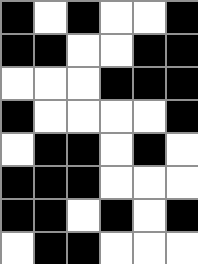[["black", "white", "black", "white", "white", "black"], ["black", "black", "white", "white", "black", "black"], ["white", "white", "white", "black", "black", "black"], ["black", "white", "white", "white", "white", "black"], ["white", "black", "black", "white", "black", "white"], ["black", "black", "black", "white", "white", "white"], ["black", "black", "white", "black", "white", "black"], ["white", "black", "black", "white", "white", "white"]]